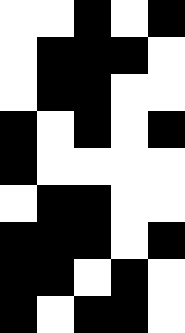[["white", "white", "black", "white", "black"], ["white", "black", "black", "black", "white"], ["white", "black", "black", "white", "white"], ["black", "white", "black", "white", "black"], ["black", "white", "white", "white", "white"], ["white", "black", "black", "white", "white"], ["black", "black", "black", "white", "black"], ["black", "black", "white", "black", "white"], ["black", "white", "black", "black", "white"]]